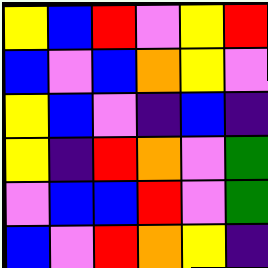[["yellow", "blue", "red", "violet", "yellow", "red"], ["blue", "violet", "blue", "orange", "yellow", "violet"], ["yellow", "blue", "violet", "indigo", "blue", "indigo"], ["yellow", "indigo", "red", "orange", "violet", "green"], ["violet", "blue", "blue", "red", "violet", "green"], ["blue", "violet", "red", "orange", "yellow", "indigo"]]